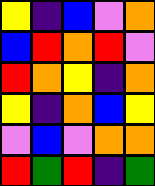[["yellow", "indigo", "blue", "violet", "orange"], ["blue", "red", "orange", "red", "violet"], ["red", "orange", "yellow", "indigo", "orange"], ["yellow", "indigo", "orange", "blue", "yellow"], ["violet", "blue", "violet", "orange", "orange"], ["red", "green", "red", "indigo", "green"]]